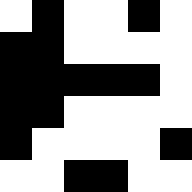[["white", "black", "white", "white", "black", "white"], ["black", "black", "white", "white", "white", "white"], ["black", "black", "black", "black", "black", "white"], ["black", "black", "white", "white", "white", "white"], ["black", "white", "white", "white", "white", "black"], ["white", "white", "black", "black", "white", "white"]]